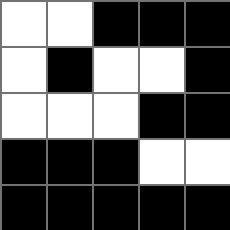[["white", "white", "black", "black", "black"], ["white", "black", "white", "white", "black"], ["white", "white", "white", "black", "black"], ["black", "black", "black", "white", "white"], ["black", "black", "black", "black", "black"]]